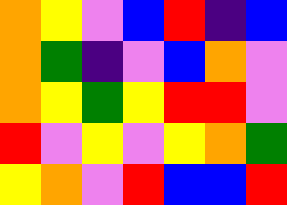[["orange", "yellow", "violet", "blue", "red", "indigo", "blue"], ["orange", "green", "indigo", "violet", "blue", "orange", "violet"], ["orange", "yellow", "green", "yellow", "red", "red", "violet"], ["red", "violet", "yellow", "violet", "yellow", "orange", "green"], ["yellow", "orange", "violet", "red", "blue", "blue", "red"]]